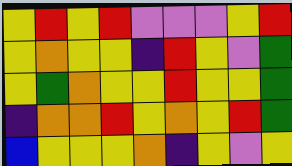[["yellow", "red", "yellow", "red", "violet", "violet", "violet", "yellow", "red"], ["yellow", "orange", "yellow", "yellow", "indigo", "red", "yellow", "violet", "green"], ["yellow", "green", "orange", "yellow", "yellow", "red", "yellow", "yellow", "green"], ["indigo", "orange", "orange", "red", "yellow", "orange", "yellow", "red", "green"], ["blue", "yellow", "yellow", "yellow", "orange", "indigo", "yellow", "violet", "yellow"]]